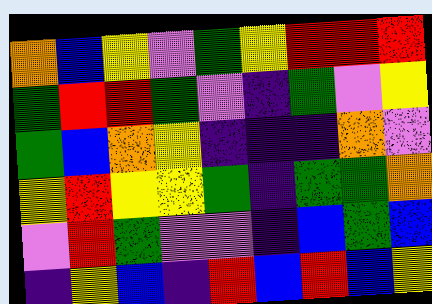[["orange", "blue", "yellow", "violet", "green", "yellow", "red", "red", "red"], ["green", "red", "red", "green", "violet", "indigo", "green", "violet", "yellow"], ["green", "blue", "orange", "yellow", "indigo", "indigo", "indigo", "orange", "violet"], ["yellow", "red", "yellow", "yellow", "green", "indigo", "green", "green", "orange"], ["violet", "red", "green", "violet", "violet", "indigo", "blue", "green", "blue"], ["indigo", "yellow", "blue", "indigo", "red", "blue", "red", "blue", "yellow"]]